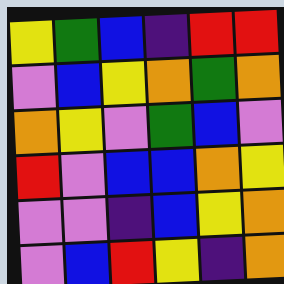[["yellow", "green", "blue", "indigo", "red", "red"], ["violet", "blue", "yellow", "orange", "green", "orange"], ["orange", "yellow", "violet", "green", "blue", "violet"], ["red", "violet", "blue", "blue", "orange", "yellow"], ["violet", "violet", "indigo", "blue", "yellow", "orange"], ["violet", "blue", "red", "yellow", "indigo", "orange"]]